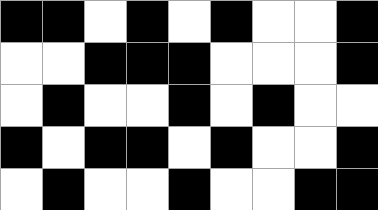[["black", "black", "white", "black", "white", "black", "white", "white", "black"], ["white", "white", "black", "black", "black", "white", "white", "white", "black"], ["white", "black", "white", "white", "black", "white", "black", "white", "white"], ["black", "white", "black", "black", "white", "black", "white", "white", "black"], ["white", "black", "white", "white", "black", "white", "white", "black", "black"]]